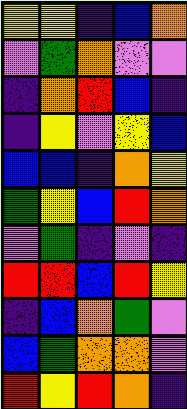[["yellow", "yellow", "indigo", "blue", "orange"], ["violet", "green", "orange", "violet", "violet"], ["indigo", "orange", "red", "blue", "indigo"], ["indigo", "yellow", "violet", "yellow", "blue"], ["blue", "blue", "indigo", "orange", "yellow"], ["green", "yellow", "blue", "red", "orange"], ["violet", "green", "indigo", "violet", "indigo"], ["red", "red", "blue", "red", "yellow"], ["indigo", "blue", "orange", "green", "violet"], ["blue", "green", "orange", "orange", "violet"], ["red", "yellow", "red", "orange", "indigo"]]